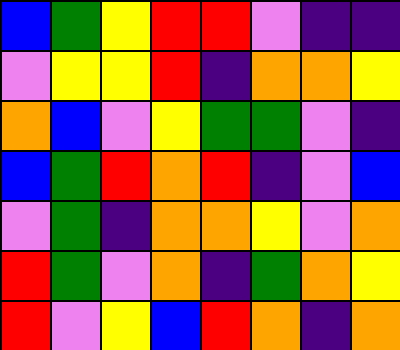[["blue", "green", "yellow", "red", "red", "violet", "indigo", "indigo"], ["violet", "yellow", "yellow", "red", "indigo", "orange", "orange", "yellow"], ["orange", "blue", "violet", "yellow", "green", "green", "violet", "indigo"], ["blue", "green", "red", "orange", "red", "indigo", "violet", "blue"], ["violet", "green", "indigo", "orange", "orange", "yellow", "violet", "orange"], ["red", "green", "violet", "orange", "indigo", "green", "orange", "yellow"], ["red", "violet", "yellow", "blue", "red", "orange", "indigo", "orange"]]